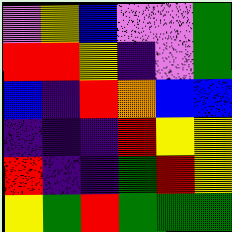[["violet", "yellow", "blue", "violet", "violet", "green"], ["red", "red", "yellow", "indigo", "violet", "green"], ["blue", "indigo", "red", "orange", "blue", "blue"], ["indigo", "indigo", "indigo", "red", "yellow", "yellow"], ["red", "indigo", "indigo", "green", "red", "yellow"], ["yellow", "green", "red", "green", "green", "green"]]